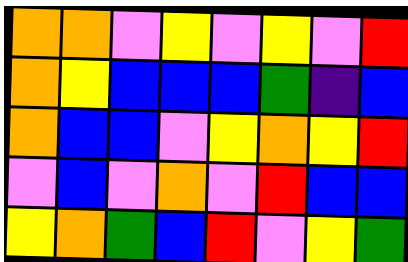[["orange", "orange", "violet", "yellow", "violet", "yellow", "violet", "red"], ["orange", "yellow", "blue", "blue", "blue", "green", "indigo", "blue"], ["orange", "blue", "blue", "violet", "yellow", "orange", "yellow", "red"], ["violet", "blue", "violet", "orange", "violet", "red", "blue", "blue"], ["yellow", "orange", "green", "blue", "red", "violet", "yellow", "green"]]